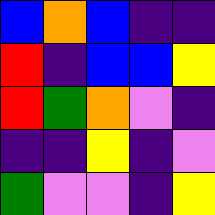[["blue", "orange", "blue", "indigo", "indigo"], ["red", "indigo", "blue", "blue", "yellow"], ["red", "green", "orange", "violet", "indigo"], ["indigo", "indigo", "yellow", "indigo", "violet"], ["green", "violet", "violet", "indigo", "yellow"]]